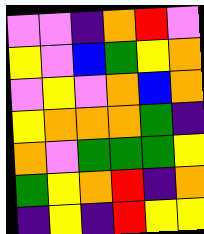[["violet", "violet", "indigo", "orange", "red", "violet"], ["yellow", "violet", "blue", "green", "yellow", "orange"], ["violet", "yellow", "violet", "orange", "blue", "orange"], ["yellow", "orange", "orange", "orange", "green", "indigo"], ["orange", "violet", "green", "green", "green", "yellow"], ["green", "yellow", "orange", "red", "indigo", "orange"], ["indigo", "yellow", "indigo", "red", "yellow", "yellow"]]